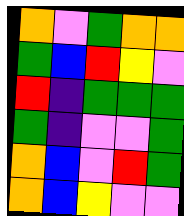[["orange", "violet", "green", "orange", "orange"], ["green", "blue", "red", "yellow", "violet"], ["red", "indigo", "green", "green", "green"], ["green", "indigo", "violet", "violet", "green"], ["orange", "blue", "violet", "red", "green"], ["orange", "blue", "yellow", "violet", "violet"]]